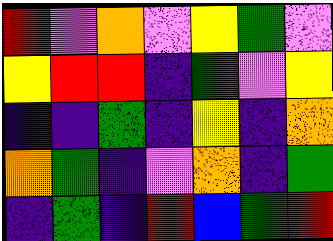[["red", "violet", "orange", "violet", "yellow", "green", "violet"], ["yellow", "red", "red", "indigo", "green", "violet", "yellow"], ["indigo", "indigo", "green", "indigo", "yellow", "indigo", "orange"], ["orange", "green", "indigo", "violet", "orange", "indigo", "green"], ["indigo", "green", "indigo", "red", "blue", "green", "red"]]